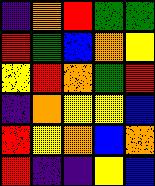[["indigo", "orange", "red", "green", "green"], ["red", "green", "blue", "orange", "yellow"], ["yellow", "red", "orange", "green", "red"], ["indigo", "orange", "yellow", "yellow", "blue"], ["red", "yellow", "orange", "blue", "orange"], ["red", "indigo", "indigo", "yellow", "blue"]]